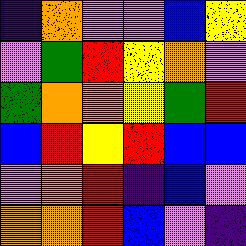[["indigo", "orange", "violet", "violet", "blue", "yellow"], ["violet", "green", "red", "yellow", "orange", "violet"], ["green", "orange", "orange", "yellow", "green", "red"], ["blue", "red", "yellow", "red", "blue", "blue"], ["violet", "orange", "red", "indigo", "blue", "violet"], ["orange", "orange", "red", "blue", "violet", "indigo"]]